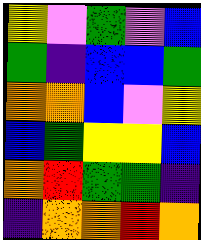[["yellow", "violet", "green", "violet", "blue"], ["green", "indigo", "blue", "blue", "green"], ["orange", "orange", "blue", "violet", "yellow"], ["blue", "green", "yellow", "yellow", "blue"], ["orange", "red", "green", "green", "indigo"], ["indigo", "orange", "orange", "red", "orange"]]